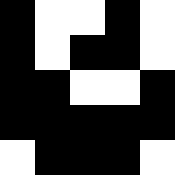[["black", "white", "white", "black", "white"], ["black", "white", "black", "black", "white"], ["black", "black", "white", "white", "black"], ["black", "black", "black", "black", "black"], ["white", "black", "black", "black", "white"]]